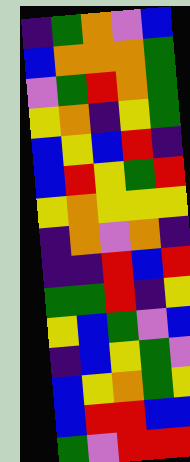[["indigo", "green", "orange", "violet", "blue"], ["blue", "orange", "orange", "orange", "green"], ["violet", "green", "red", "orange", "green"], ["yellow", "orange", "indigo", "yellow", "green"], ["blue", "yellow", "blue", "red", "indigo"], ["blue", "red", "yellow", "green", "red"], ["yellow", "orange", "yellow", "yellow", "yellow"], ["indigo", "orange", "violet", "orange", "indigo"], ["indigo", "indigo", "red", "blue", "red"], ["green", "green", "red", "indigo", "yellow"], ["yellow", "blue", "green", "violet", "blue"], ["indigo", "blue", "yellow", "green", "violet"], ["blue", "yellow", "orange", "green", "yellow"], ["blue", "red", "red", "blue", "blue"], ["green", "violet", "red", "red", "red"]]